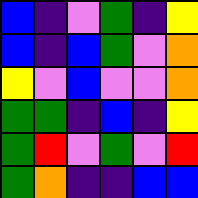[["blue", "indigo", "violet", "green", "indigo", "yellow"], ["blue", "indigo", "blue", "green", "violet", "orange"], ["yellow", "violet", "blue", "violet", "violet", "orange"], ["green", "green", "indigo", "blue", "indigo", "yellow"], ["green", "red", "violet", "green", "violet", "red"], ["green", "orange", "indigo", "indigo", "blue", "blue"]]